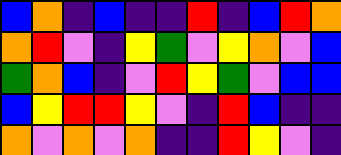[["blue", "orange", "indigo", "blue", "indigo", "indigo", "red", "indigo", "blue", "red", "orange"], ["orange", "red", "violet", "indigo", "yellow", "green", "violet", "yellow", "orange", "violet", "blue"], ["green", "orange", "blue", "indigo", "violet", "red", "yellow", "green", "violet", "blue", "blue"], ["blue", "yellow", "red", "red", "yellow", "violet", "indigo", "red", "blue", "indigo", "indigo"], ["orange", "violet", "orange", "violet", "orange", "indigo", "indigo", "red", "yellow", "violet", "indigo"]]